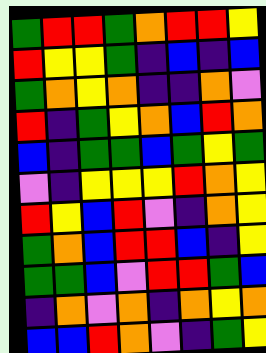[["green", "red", "red", "green", "orange", "red", "red", "yellow"], ["red", "yellow", "yellow", "green", "indigo", "blue", "indigo", "blue"], ["green", "orange", "yellow", "orange", "indigo", "indigo", "orange", "violet"], ["red", "indigo", "green", "yellow", "orange", "blue", "red", "orange"], ["blue", "indigo", "green", "green", "blue", "green", "yellow", "green"], ["violet", "indigo", "yellow", "yellow", "yellow", "red", "orange", "yellow"], ["red", "yellow", "blue", "red", "violet", "indigo", "orange", "yellow"], ["green", "orange", "blue", "red", "red", "blue", "indigo", "yellow"], ["green", "green", "blue", "violet", "red", "red", "green", "blue"], ["indigo", "orange", "violet", "orange", "indigo", "orange", "yellow", "orange"], ["blue", "blue", "red", "orange", "violet", "indigo", "green", "yellow"]]